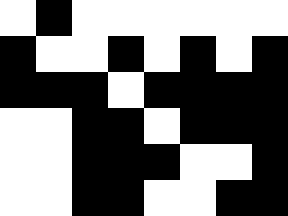[["white", "black", "white", "white", "white", "white", "white", "white"], ["black", "white", "white", "black", "white", "black", "white", "black"], ["black", "black", "black", "white", "black", "black", "black", "black"], ["white", "white", "black", "black", "white", "black", "black", "black"], ["white", "white", "black", "black", "black", "white", "white", "black"], ["white", "white", "black", "black", "white", "white", "black", "black"]]